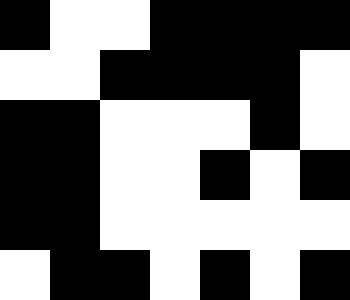[["black", "white", "white", "black", "black", "black", "black"], ["white", "white", "black", "black", "black", "black", "white"], ["black", "black", "white", "white", "white", "black", "white"], ["black", "black", "white", "white", "black", "white", "black"], ["black", "black", "white", "white", "white", "white", "white"], ["white", "black", "black", "white", "black", "white", "black"]]